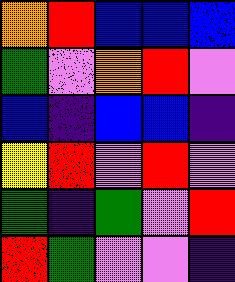[["orange", "red", "blue", "blue", "blue"], ["green", "violet", "orange", "red", "violet"], ["blue", "indigo", "blue", "blue", "indigo"], ["yellow", "red", "violet", "red", "violet"], ["green", "indigo", "green", "violet", "red"], ["red", "green", "violet", "violet", "indigo"]]